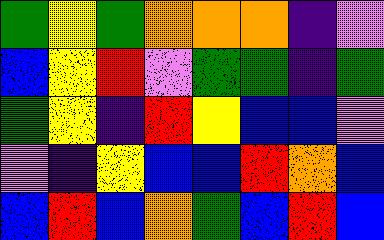[["green", "yellow", "green", "orange", "orange", "orange", "indigo", "violet"], ["blue", "yellow", "red", "violet", "green", "green", "indigo", "green"], ["green", "yellow", "indigo", "red", "yellow", "blue", "blue", "violet"], ["violet", "indigo", "yellow", "blue", "blue", "red", "orange", "blue"], ["blue", "red", "blue", "orange", "green", "blue", "red", "blue"]]